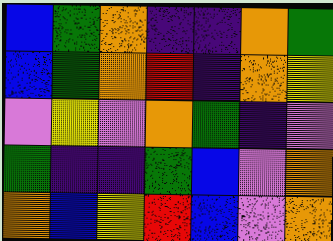[["blue", "green", "orange", "indigo", "indigo", "orange", "green"], ["blue", "green", "orange", "red", "indigo", "orange", "yellow"], ["violet", "yellow", "violet", "orange", "green", "indigo", "violet"], ["green", "indigo", "indigo", "green", "blue", "violet", "orange"], ["orange", "blue", "yellow", "red", "blue", "violet", "orange"]]